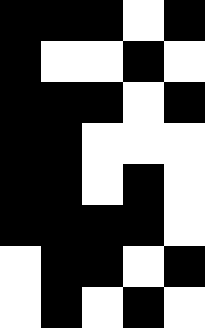[["black", "black", "black", "white", "black"], ["black", "white", "white", "black", "white"], ["black", "black", "black", "white", "black"], ["black", "black", "white", "white", "white"], ["black", "black", "white", "black", "white"], ["black", "black", "black", "black", "white"], ["white", "black", "black", "white", "black"], ["white", "black", "white", "black", "white"]]